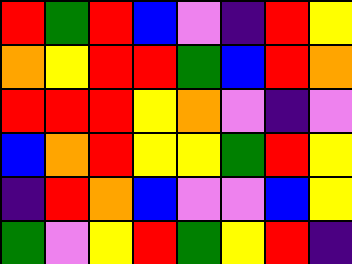[["red", "green", "red", "blue", "violet", "indigo", "red", "yellow"], ["orange", "yellow", "red", "red", "green", "blue", "red", "orange"], ["red", "red", "red", "yellow", "orange", "violet", "indigo", "violet"], ["blue", "orange", "red", "yellow", "yellow", "green", "red", "yellow"], ["indigo", "red", "orange", "blue", "violet", "violet", "blue", "yellow"], ["green", "violet", "yellow", "red", "green", "yellow", "red", "indigo"]]